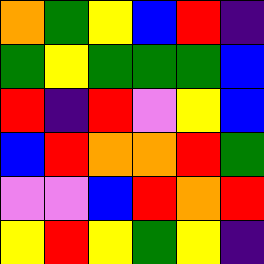[["orange", "green", "yellow", "blue", "red", "indigo"], ["green", "yellow", "green", "green", "green", "blue"], ["red", "indigo", "red", "violet", "yellow", "blue"], ["blue", "red", "orange", "orange", "red", "green"], ["violet", "violet", "blue", "red", "orange", "red"], ["yellow", "red", "yellow", "green", "yellow", "indigo"]]